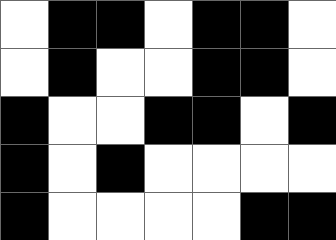[["white", "black", "black", "white", "black", "black", "white"], ["white", "black", "white", "white", "black", "black", "white"], ["black", "white", "white", "black", "black", "white", "black"], ["black", "white", "black", "white", "white", "white", "white"], ["black", "white", "white", "white", "white", "black", "black"]]